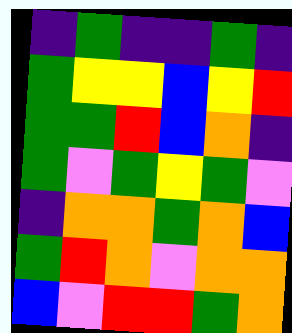[["indigo", "green", "indigo", "indigo", "green", "indigo"], ["green", "yellow", "yellow", "blue", "yellow", "red"], ["green", "green", "red", "blue", "orange", "indigo"], ["green", "violet", "green", "yellow", "green", "violet"], ["indigo", "orange", "orange", "green", "orange", "blue"], ["green", "red", "orange", "violet", "orange", "orange"], ["blue", "violet", "red", "red", "green", "orange"]]